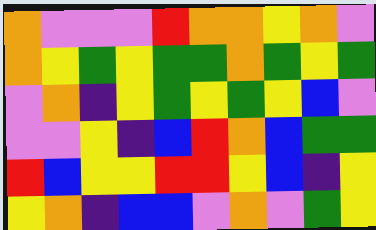[["orange", "violet", "violet", "violet", "red", "orange", "orange", "yellow", "orange", "violet"], ["orange", "yellow", "green", "yellow", "green", "green", "orange", "green", "yellow", "green"], ["violet", "orange", "indigo", "yellow", "green", "yellow", "green", "yellow", "blue", "violet"], ["violet", "violet", "yellow", "indigo", "blue", "red", "orange", "blue", "green", "green"], ["red", "blue", "yellow", "yellow", "red", "red", "yellow", "blue", "indigo", "yellow"], ["yellow", "orange", "indigo", "blue", "blue", "violet", "orange", "violet", "green", "yellow"]]